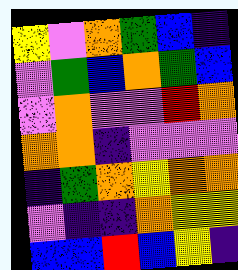[["yellow", "violet", "orange", "green", "blue", "indigo"], ["violet", "green", "blue", "orange", "green", "blue"], ["violet", "orange", "violet", "violet", "red", "orange"], ["orange", "orange", "indigo", "violet", "violet", "violet"], ["indigo", "green", "orange", "yellow", "orange", "orange"], ["violet", "indigo", "indigo", "orange", "yellow", "yellow"], ["blue", "blue", "red", "blue", "yellow", "indigo"]]